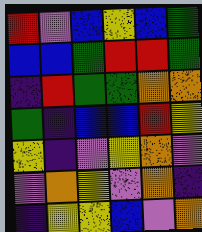[["red", "violet", "blue", "yellow", "blue", "green"], ["blue", "blue", "green", "red", "red", "green"], ["indigo", "red", "green", "green", "orange", "orange"], ["green", "indigo", "blue", "blue", "red", "yellow"], ["yellow", "indigo", "violet", "yellow", "orange", "violet"], ["violet", "orange", "yellow", "violet", "orange", "indigo"], ["indigo", "yellow", "yellow", "blue", "violet", "orange"]]